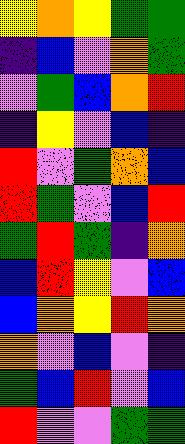[["yellow", "orange", "yellow", "green", "green"], ["indigo", "blue", "violet", "orange", "green"], ["violet", "green", "blue", "orange", "red"], ["indigo", "yellow", "violet", "blue", "indigo"], ["red", "violet", "green", "orange", "blue"], ["red", "green", "violet", "blue", "red"], ["green", "red", "green", "indigo", "orange"], ["blue", "red", "yellow", "violet", "blue"], ["blue", "orange", "yellow", "red", "orange"], ["orange", "violet", "blue", "violet", "indigo"], ["green", "blue", "red", "violet", "blue"], ["red", "violet", "violet", "green", "green"]]